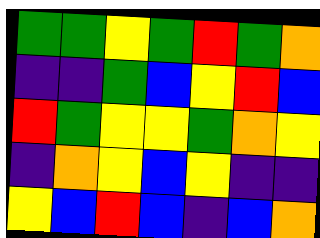[["green", "green", "yellow", "green", "red", "green", "orange"], ["indigo", "indigo", "green", "blue", "yellow", "red", "blue"], ["red", "green", "yellow", "yellow", "green", "orange", "yellow"], ["indigo", "orange", "yellow", "blue", "yellow", "indigo", "indigo"], ["yellow", "blue", "red", "blue", "indigo", "blue", "orange"]]